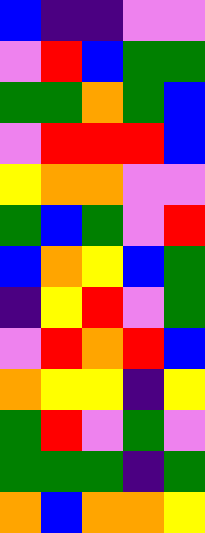[["blue", "indigo", "indigo", "violet", "violet"], ["violet", "red", "blue", "green", "green"], ["green", "green", "orange", "green", "blue"], ["violet", "red", "red", "red", "blue"], ["yellow", "orange", "orange", "violet", "violet"], ["green", "blue", "green", "violet", "red"], ["blue", "orange", "yellow", "blue", "green"], ["indigo", "yellow", "red", "violet", "green"], ["violet", "red", "orange", "red", "blue"], ["orange", "yellow", "yellow", "indigo", "yellow"], ["green", "red", "violet", "green", "violet"], ["green", "green", "green", "indigo", "green"], ["orange", "blue", "orange", "orange", "yellow"]]